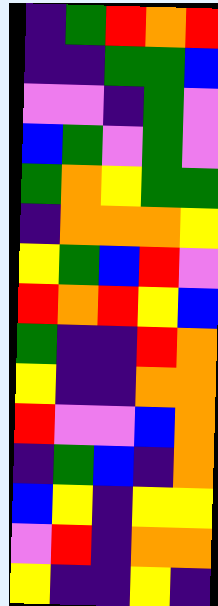[["indigo", "green", "red", "orange", "red"], ["indigo", "indigo", "green", "green", "blue"], ["violet", "violet", "indigo", "green", "violet"], ["blue", "green", "violet", "green", "violet"], ["green", "orange", "yellow", "green", "green"], ["indigo", "orange", "orange", "orange", "yellow"], ["yellow", "green", "blue", "red", "violet"], ["red", "orange", "red", "yellow", "blue"], ["green", "indigo", "indigo", "red", "orange"], ["yellow", "indigo", "indigo", "orange", "orange"], ["red", "violet", "violet", "blue", "orange"], ["indigo", "green", "blue", "indigo", "orange"], ["blue", "yellow", "indigo", "yellow", "yellow"], ["violet", "red", "indigo", "orange", "orange"], ["yellow", "indigo", "indigo", "yellow", "indigo"]]